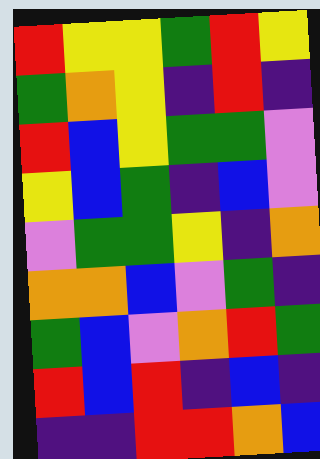[["red", "yellow", "yellow", "green", "red", "yellow"], ["green", "orange", "yellow", "indigo", "red", "indigo"], ["red", "blue", "yellow", "green", "green", "violet"], ["yellow", "blue", "green", "indigo", "blue", "violet"], ["violet", "green", "green", "yellow", "indigo", "orange"], ["orange", "orange", "blue", "violet", "green", "indigo"], ["green", "blue", "violet", "orange", "red", "green"], ["red", "blue", "red", "indigo", "blue", "indigo"], ["indigo", "indigo", "red", "red", "orange", "blue"]]